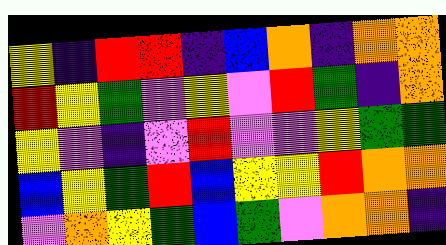[["yellow", "indigo", "red", "red", "indigo", "blue", "orange", "indigo", "orange", "orange"], ["red", "yellow", "green", "violet", "yellow", "violet", "red", "green", "indigo", "orange"], ["yellow", "violet", "indigo", "violet", "red", "violet", "violet", "yellow", "green", "green"], ["blue", "yellow", "green", "red", "blue", "yellow", "yellow", "red", "orange", "orange"], ["violet", "orange", "yellow", "green", "blue", "green", "violet", "orange", "orange", "indigo"]]